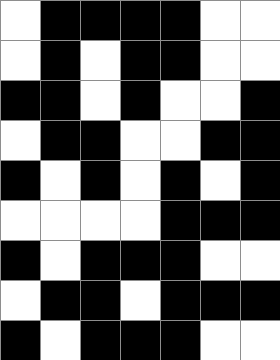[["white", "black", "black", "black", "black", "white", "white"], ["white", "black", "white", "black", "black", "white", "white"], ["black", "black", "white", "black", "white", "white", "black"], ["white", "black", "black", "white", "white", "black", "black"], ["black", "white", "black", "white", "black", "white", "black"], ["white", "white", "white", "white", "black", "black", "black"], ["black", "white", "black", "black", "black", "white", "white"], ["white", "black", "black", "white", "black", "black", "black"], ["black", "white", "black", "black", "black", "white", "white"]]